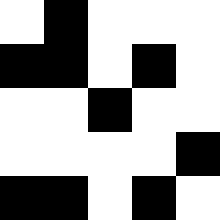[["white", "black", "white", "white", "white"], ["black", "black", "white", "black", "white"], ["white", "white", "black", "white", "white"], ["white", "white", "white", "white", "black"], ["black", "black", "white", "black", "white"]]